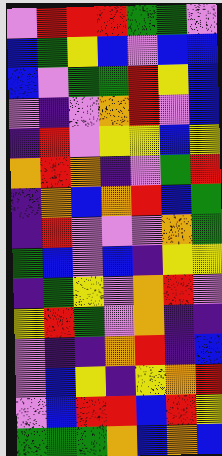[["violet", "red", "red", "red", "green", "green", "violet"], ["blue", "green", "yellow", "blue", "violet", "blue", "blue"], ["blue", "violet", "green", "green", "red", "yellow", "blue"], ["violet", "indigo", "violet", "orange", "red", "violet", "blue"], ["indigo", "red", "violet", "yellow", "yellow", "blue", "yellow"], ["orange", "red", "orange", "indigo", "violet", "green", "red"], ["indigo", "orange", "blue", "orange", "red", "blue", "green"], ["indigo", "red", "violet", "violet", "violet", "orange", "green"], ["green", "blue", "violet", "blue", "indigo", "yellow", "yellow"], ["indigo", "green", "yellow", "violet", "orange", "red", "violet"], ["yellow", "red", "green", "violet", "orange", "indigo", "indigo"], ["violet", "indigo", "indigo", "orange", "red", "indigo", "blue"], ["violet", "blue", "yellow", "indigo", "yellow", "orange", "red"], ["violet", "blue", "red", "red", "blue", "red", "yellow"], ["green", "green", "green", "orange", "blue", "orange", "blue"]]